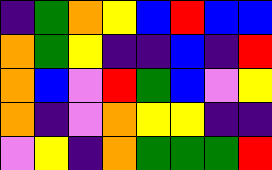[["indigo", "green", "orange", "yellow", "blue", "red", "blue", "blue"], ["orange", "green", "yellow", "indigo", "indigo", "blue", "indigo", "red"], ["orange", "blue", "violet", "red", "green", "blue", "violet", "yellow"], ["orange", "indigo", "violet", "orange", "yellow", "yellow", "indigo", "indigo"], ["violet", "yellow", "indigo", "orange", "green", "green", "green", "red"]]